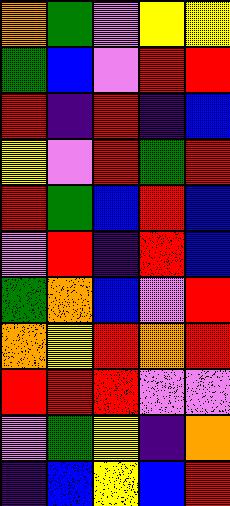[["orange", "green", "violet", "yellow", "yellow"], ["green", "blue", "violet", "red", "red"], ["red", "indigo", "red", "indigo", "blue"], ["yellow", "violet", "red", "green", "red"], ["red", "green", "blue", "red", "blue"], ["violet", "red", "indigo", "red", "blue"], ["green", "orange", "blue", "violet", "red"], ["orange", "yellow", "red", "orange", "red"], ["red", "red", "red", "violet", "violet"], ["violet", "green", "yellow", "indigo", "orange"], ["indigo", "blue", "yellow", "blue", "red"]]